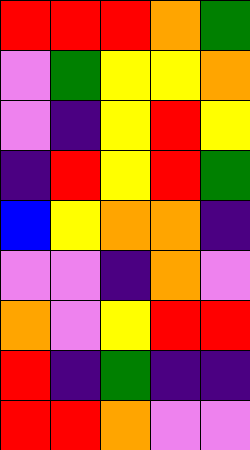[["red", "red", "red", "orange", "green"], ["violet", "green", "yellow", "yellow", "orange"], ["violet", "indigo", "yellow", "red", "yellow"], ["indigo", "red", "yellow", "red", "green"], ["blue", "yellow", "orange", "orange", "indigo"], ["violet", "violet", "indigo", "orange", "violet"], ["orange", "violet", "yellow", "red", "red"], ["red", "indigo", "green", "indigo", "indigo"], ["red", "red", "orange", "violet", "violet"]]